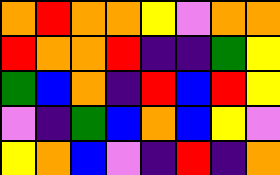[["orange", "red", "orange", "orange", "yellow", "violet", "orange", "orange"], ["red", "orange", "orange", "red", "indigo", "indigo", "green", "yellow"], ["green", "blue", "orange", "indigo", "red", "blue", "red", "yellow"], ["violet", "indigo", "green", "blue", "orange", "blue", "yellow", "violet"], ["yellow", "orange", "blue", "violet", "indigo", "red", "indigo", "orange"]]